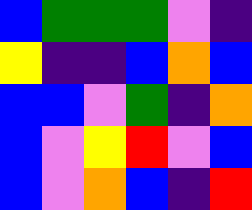[["blue", "green", "green", "green", "violet", "indigo"], ["yellow", "indigo", "indigo", "blue", "orange", "blue"], ["blue", "blue", "violet", "green", "indigo", "orange"], ["blue", "violet", "yellow", "red", "violet", "blue"], ["blue", "violet", "orange", "blue", "indigo", "red"]]